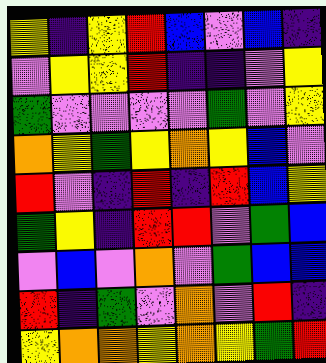[["yellow", "indigo", "yellow", "red", "blue", "violet", "blue", "indigo"], ["violet", "yellow", "yellow", "red", "indigo", "indigo", "violet", "yellow"], ["green", "violet", "violet", "violet", "violet", "green", "violet", "yellow"], ["orange", "yellow", "green", "yellow", "orange", "yellow", "blue", "violet"], ["red", "violet", "indigo", "red", "indigo", "red", "blue", "yellow"], ["green", "yellow", "indigo", "red", "red", "violet", "green", "blue"], ["violet", "blue", "violet", "orange", "violet", "green", "blue", "blue"], ["red", "indigo", "green", "violet", "orange", "violet", "red", "indigo"], ["yellow", "orange", "orange", "yellow", "orange", "yellow", "green", "red"]]